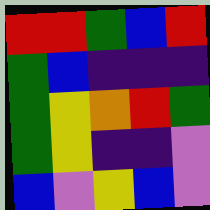[["red", "red", "green", "blue", "red"], ["green", "blue", "indigo", "indigo", "indigo"], ["green", "yellow", "orange", "red", "green"], ["green", "yellow", "indigo", "indigo", "violet"], ["blue", "violet", "yellow", "blue", "violet"]]